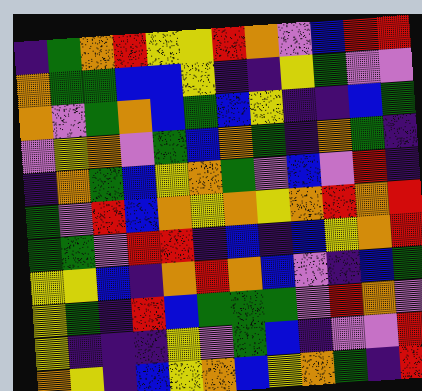[["indigo", "green", "orange", "red", "yellow", "yellow", "red", "orange", "violet", "blue", "red", "red"], ["orange", "green", "green", "blue", "blue", "yellow", "indigo", "indigo", "yellow", "green", "violet", "violet"], ["orange", "violet", "green", "orange", "blue", "green", "blue", "yellow", "indigo", "indigo", "blue", "green"], ["violet", "yellow", "orange", "violet", "green", "blue", "orange", "green", "indigo", "orange", "green", "indigo"], ["indigo", "orange", "green", "blue", "yellow", "orange", "green", "violet", "blue", "violet", "red", "indigo"], ["green", "violet", "red", "blue", "orange", "yellow", "orange", "yellow", "orange", "red", "orange", "red"], ["green", "green", "violet", "red", "red", "indigo", "blue", "indigo", "blue", "yellow", "orange", "red"], ["yellow", "yellow", "blue", "indigo", "orange", "red", "orange", "blue", "violet", "indigo", "blue", "green"], ["yellow", "green", "indigo", "red", "blue", "green", "green", "green", "violet", "red", "orange", "violet"], ["yellow", "indigo", "indigo", "indigo", "yellow", "violet", "green", "blue", "indigo", "violet", "violet", "red"], ["orange", "yellow", "indigo", "blue", "yellow", "orange", "blue", "yellow", "orange", "green", "indigo", "red"]]